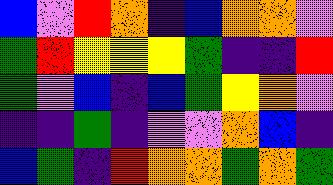[["blue", "violet", "red", "orange", "indigo", "blue", "orange", "orange", "violet"], ["green", "red", "yellow", "yellow", "yellow", "green", "indigo", "indigo", "red"], ["green", "violet", "blue", "indigo", "blue", "green", "yellow", "orange", "violet"], ["indigo", "indigo", "green", "indigo", "violet", "violet", "orange", "blue", "indigo"], ["blue", "green", "indigo", "red", "orange", "orange", "green", "orange", "green"]]